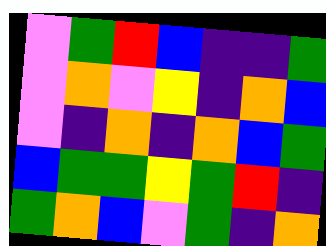[["violet", "green", "red", "blue", "indigo", "indigo", "green"], ["violet", "orange", "violet", "yellow", "indigo", "orange", "blue"], ["violet", "indigo", "orange", "indigo", "orange", "blue", "green"], ["blue", "green", "green", "yellow", "green", "red", "indigo"], ["green", "orange", "blue", "violet", "green", "indigo", "orange"]]